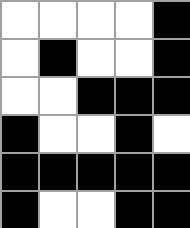[["white", "white", "white", "white", "black"], ["white", "black", "white", "white", "black"], ["white", "white", "black", "black", "black"], ["black", "white", "white", "black", "white"], ["black", "black", "black", "black", "black"], ["black", "white", "white", "black", "black"]]